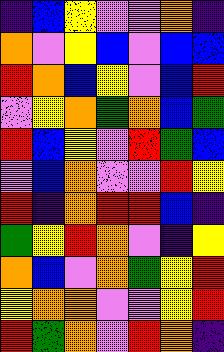[["indigo", "blue", "yellow", "violet", "violet", "orange", "indigo"], ["orange", "violet", "yellow", "blue", "violet", "blue", "blue"], ["red", "orange", "blue", "yellow", "violet", "blue", "red"], ["violet", "yellow", "orange", "green", "orange", "blue", "green"], ["red", "blue", "yellow", "violet", "red", "green", "blue"], ["violet", "blue", "orange", "violet", "violet", "red", "yellow"], ["red", "indigo", "orange", "red", "red", "blue", "indigo"], ["green", "yellow", "red", "orange", "violet", "indigo", "yellow"], ["orange", "blue", "violet", "orange", "green", "yellow", "red"], ["yellow", "orange", "orange", "violet", "violet", "yellow", "red"], ["red", "green", "orange", "violet", "red", "orange", "indigo"]]